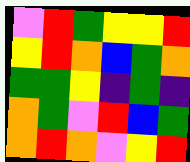[["violet", "red", "green", "yellow", "yellow", "red"], ["yellow", "red", "orange", "blue", "green", "orange"], ["green", "green", "yellow", "indigo", "green", "indigo"], ["orange", "green", "violet", "red", "blue", "green"], ["orange", "red", "orange", "violet", "yellow", "red"]]